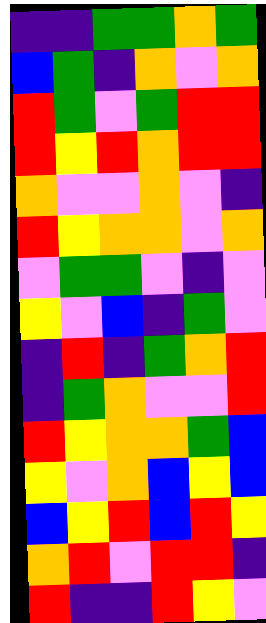[["indigo", "indigo", "green", "green", "orange", "green"], ["blue", "green", "indigo", "orange", "violet", "orange"], ["red", "green", "violet", "green", "red", "red"], ["red", "yellow", "red", "orange", "red", "red"], ["orange", "violet", "violet", "orange", "violet", "indigo"], ["red", "yellow", "orange", "orange", "violet", "orange"], ["violet", "green", "green", "violet", "indigo", "violet"], ["yellow", "violet", "blue", "indigo", "green", "violet"], ["indigo", "red", "indigo", "green", "orange", "red"], ["indigo", "green", "orange", "violet", "violet", "red"], ["red", "yellow", "orange", "orange", "green", "blue"], ["yellow", "violet", "orange", "blue", "yellow", "blue"], ["blue", "yellow", "red", "blue", "red", "yellow"], ["orange", "red", "violet", "red", "red", "indigo"], ["red", "indigo", "indigo", "red", "yellow", "violet"]]